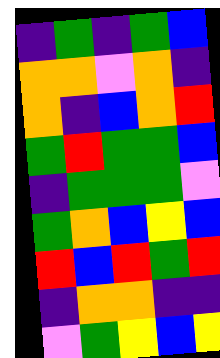[["indigo", "green", "indigo", "green", "blue"], ["orange", "orange", "violet", "orange", "indigo"], ["orange", "indigo", "blue", "orange", "red"], ["green", "red", "green", "green", "blue"], ["indigo", "green", "green", "green", "violet"], ["green", "orange", "blue", "yellow", "blue"], ["red", "blue", "red", "green", "red"], ["indigo", "orange", "orange", "indigo", "indigo"], ["violet", "green", "yellow", "blue", "yellow"]]